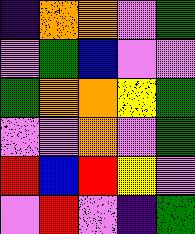[["indigo", "orange", "orange", "violet", "green"], ["violet", "green", "blue", "violet", "violet"], ["green", "orange", "orange", "yellow", "green"], ["violet", "violet", "orange", "violet", "green"], ["red", "blue", "red", "yellow", "violet"], ["violet", "red", "violet", "indigo", "green"]]